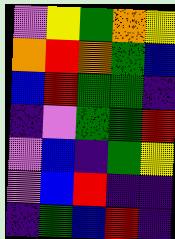[["violet", "yellow", "green", "orange", "yellow"], ["orange", "red", "orange", "green", "blue"], ["blue", "red", "green", "green", "indigo"], ["indigo", "violet", "green", "green", "red"], ["violet", "blue", "indigo", "green", "yellow"], ["violet", "blue", "red", "indigo", "indigo"], ["indigo", "green", "blue", "red", "indigo"]]